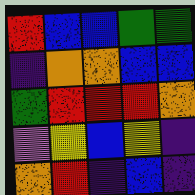[["red", "blue", "blue", "green", "green"], ["indigo", "orange", "orange", "blue", "blue"], ["green", "red", "red", "red", "orange"], ["violet", "yellow", "blue", "yellow", "indigo"], ["orange", "red", "indigo", "blue", "indigo"]]